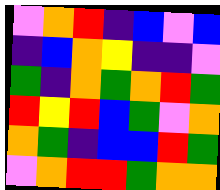[["violet", "orange", "red", "indigo", "blue", "violet", "blue"], ["indigo", "blue", "orange", "yellow", "indigo", "indigo", "violet"], ["green", "indigo", "orange", "green", "orange", "red", "green"], ["red", "yellow", "red", "blue", "green", "violet", "orange"], ["orange", "green", "indigo", "blue", "blue", "red", "green"], ["violet", "orange", "red", "red", "green", "orange", "orange"]]